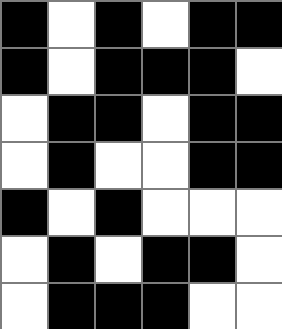[["black", "white", "black", "white", "black", "black"], ["black", "white", "black", "black", "black", "white"], ["white", "black", "black", "white", "black", "black"], ["white", "black", "white", "white", "black", "black"], ["black", "white", "black", "white", "white", "white"], ["white", "black", "white", "black", "black", "white"], ["white", "black", "black", "black", "white", "white"]]